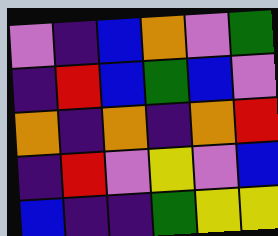[["violet", "indigo", "blue", "orange", "violet", "green"], ["indigo", "red", "blue", "green", "blue", "violet"], ["orange", "indigo", "orange", "indigo", "orange", "red"], ["indigo", "red", "violet", "yellow", "violet", "blue"], ["blue", "indigo", "indigo", "green", "yellow", "yellow"]]